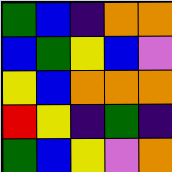[["green", "blue", "indigo", "orange", "orange"], ["blue", "green", "yellow", "blue", "violet"], ["yellow", "blue", "orange", "orange", "orange"], ["red", "yellow", "indigo", "green", "indigo"], ["green", "blue", "yellow", "violet", "orange"]]